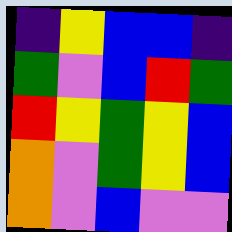[["indigo", "yellow", "blue", "blue", "indigo"], ["green", "violet", "blue", "red", "green"], ["red", "yellow", "green", "yellow", "blue"], ["orange", "violet", "green", "yellow", "blue"], ["orange", "violet", "blue", "violet", "violet"]]